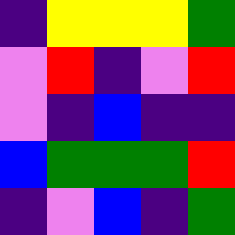[["indigo", "yellow", "yellow", "yellow", "green"], ["violet", "red", "indigo", "violet", "red"], ["violet", "indigo", "blue", "indigo", "indigo"], ["blue", "green", "green", "green", "red"], ["indigo", "violet", "blue", "indigo", "green"]]